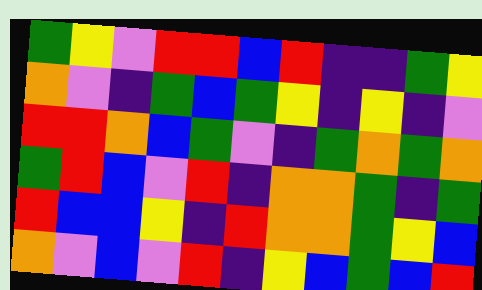[["green", "yellow", "violet", "red", "red", "blue", "red", "indigo", "indigo", "green", "yellow"], ["orange", "violet", "indigo", "green", "blue", "green", "yellow", "indigo", "yellow", "indigo", "violet"], ["red", "red", "orange", "blue", "green", "violet", "indigo", "green", "orange", "green", "orange"], ["green", "red", "blue", "violet", "red", "indigo", "orange", "orange", "green", "indigo", "green"], ["red", "blue", "blue", "yellow", "indigo", "red", "orange", "orange", "green", "yellow", "blue"], ["orange", "violet", "blue", "violet", "red", "indigo", "yellow", "blue", "green", "blue", "red"]]